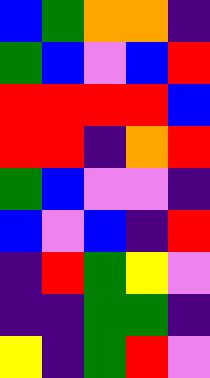[["blue", "green", "orange", "orange", "indigo"], ["green", "blue", "violet", "blue", "red"], ["red", "red", "red", "red", "blue"], ["red", "red", "indigo", "orange", "red"], ["green", "blue", "violet", "violet", "indigo"], ["blue", "violet", "blue", "indigo", "red"], ["indigo", "red", "green", "yellow", "violet"], ["indigo", "indigo", "green", "green", "indigo"], ["yellow", "indigo", "green", "red", "violet"]]